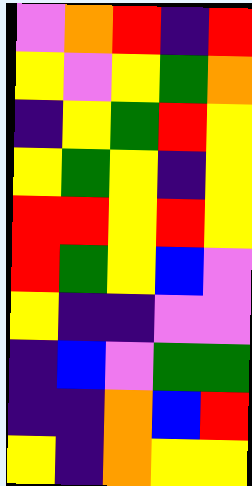[["violet", "orange", "red", "indigo", "red"], ["yellow", "violet", "yellow", "green", "orange"], ["indigo", "yellow", "green", "red", "yellow"], ["yellow", "green", "yellow", "indigo", "yellow"], ["red", "red", "yellow", "red", "yellow"], ["red", "green", "yellow", "blue", "violet"], ["yellow", "indigo", "indigo", "violet", "violet"], ["indigo", "blue", "violet", "green", "green"], ["indigo", "indigo", "orange", "blue", "red"], ["yellow", "indigo", "orange", "yellow", "yellow"]]